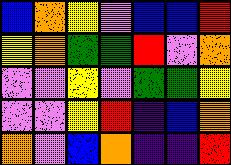[["blue", "orange", "yellow", "violet", "blue", "blue", "red"], ["yellow", "orange", "green", "green", "red", "violet", "orange"], ["violet", "violet", "yellow", "violet", "green", "green", "yellow"], ["violet", "violet", "yellow", "red", "indigo", "blue", "orange"], ["orange", "violet", "blue", "orange", "indigo", "indigo", "red"]]